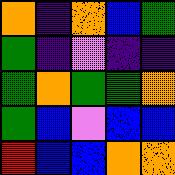[["orange", "indigo", "orange", "blue", "green"], ["green", "indigo", "violet", "indigo", "indigo"], ["green", "orange", "green", "green", "orange"], ["green", "blue", "violet", "blue", "blue"], ["red", "blue", "blue", "orange", "orange"]]